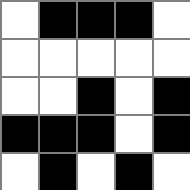[["white", "black", "black", "black", "white"], ["white", "white", "white", "white", "white"], ["white", "white", "black", "white", "black"], ["black", "black", "black", "white", "black"], ["white", "black", "white", "black", "white"]]